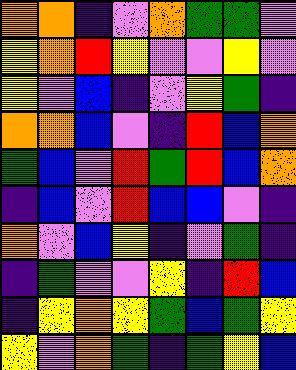[["orange", "orange", "indigo", "violet", "orange", "green", "green", "violet"], ["yellow", "orange", "red", "yellow", "violet", "violet", "yellow", "violet"], ["yellow", "violet", "blue", "indigo", "violet", "yellow", "green", "indigo"], ["orange", "orange", "blue", "violet", "indigo", "red", "blue", "orange"], ["green", "blue", "violet", "red", "green", "red", "blue", "orange"], ["indigo", "blue", "violet", "red", "blue", "blue", "violet", "indigo"], ["orange", "violet", "blue", "yellow", "indigo", "violet", "green", "indigo"], ["indigo", "green", "violet", "violet", "yellow", "indigo", "red", "blue"], ["indigo", "yellow", "orange", "yellow", "green", "blue", "green", "yellow"], ["yellow", "violet", "orange", "green", "indigo", "green", "yellow", "blue"]]